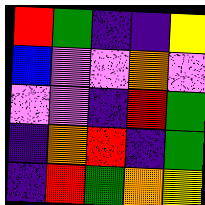[["red", "green", "indigo", "indigo", "yellow"], ["blue", "violet", "violet", "orange", "violet"], ["violet", "violet", "indigo", "red", "green"], ["indigo", "orange", "red", "indigo", "green"], ["indigo", "red", "green", "orange", "yellow"]]